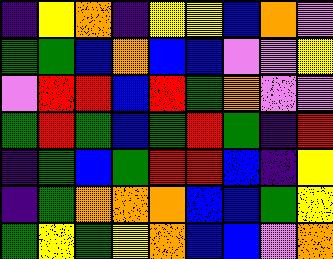[["indigo", "yellow", "orange", "indigo", "yellow", "yellow", "blue", "orange", "violet"], ["green", "green", "blue", "orange", "blue", "blue", "violet", "violet", "yellow"], ["violet", "red", "red", "blue", "red", "green", "orange", "violet", "violet"], ["green", "red", "green", "blue", "green", "red", "green", "indigo", "red"], ["indigo", "green", "blue", "green", "red", "red", "blue", "indigo", "yellow"], ["indigo", "green", "orange", "orange", "orange", "blue", "blue", "green", "yellow"], ["green", "yellow", "green", "yellow", "orange", "blue", "blue", "violet", "orange"]]